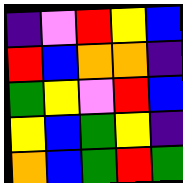[["indigo", "violet", "red", "yellow", "blue"], ["red", "blue", "orange", "orange", "indigo"], ["green", "yellow", "violet", "red", "blue"], ["yellow", "blue", "green", "yellow", "indigo"], ["orange", "blue", "green", "red", "green"]]